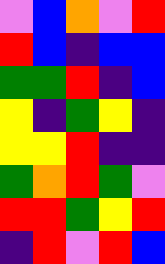[["violet", "blue", "orange", "violet", "red"], ["red", "blue", "indigo", "blue", "blue"], ["green", "green", "red", "indigo", "blue"], ["yellow", "indigo", "green", "yellow", "indigo"], ["yellow", "yellow", "red", "indigo", "indigo"], ["green", "orange", "red", "green", "violet"], ["red", "red", "green", "yellow", "red"], ["indigo", "red", "violet", "red", "blue"]]